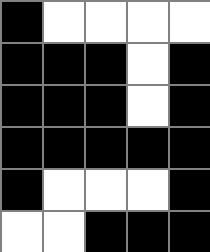[["black", "white", "white", "white", "white"], ["black", "black", "black", "white", "black"], ["black", "black", "black", "white", "black"], ["black", "black", "black", "black", "black"], ["black", "white", "white", "white", "black"], ["white", "white", "black", "black", "black"]]